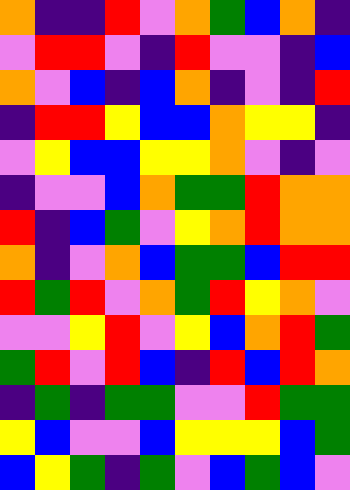[["orange", "indigo", "indigo", "red", "violet", "orange", "green", "blue", "orange", "indigo"], ["violet", "red", "red", "violet", "indigo", "red", "violet", "violet", "indigo", "blue"], ["orange", "violet", "blue", "indigo", "blue", "orange", "indigo", "violet", "indigo", "red"], ["indigo", "red", "red", "yellow", "blue", "blue", "orange", "yellow", "yellow", "indigo"], ["violet", "yellow", "blue", "blue", "yellow", "yellow", "orange", "violet", "indigo", "violet"], ["indigo", "violet", "violet", "blue", "orange", "green", "green", "red", "orange", "orange"], ["red", "indigo", "blue", "green", "violet", "yellow", "orange", "red", "orange", "orange"], ["orange", "indigo", "violet", "orange", "blue", "green", "green", "blue", "red", "red"], ["red", "green", "red", "violet", "orange", "green", "red", "yellow", "orange", "violet"], ["violet", "violet", "yellow", "red", "violet", "yellow", "blue", "orange", "red", "green"], ["green", "red", "violet", "red", "blue", "indigo", "red", "blue", "red", "orange"], ["indigo", "green", "indigo", "green", "green", "violet", "violet", "red", "green", "green"], ["yellow", "blue", "violet", "violet", "blue", "yellow", "yellow", "yellow", "blue", "green"], ["blue", "yellow", "green", "indigo", "green", "violet", "blue", "green", "blue", "violet"]]